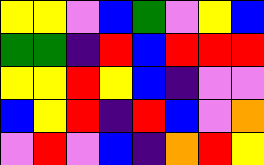[["yellow", "yellow", "violet", "blue", "green", "violet", "yellow", "blue"], ["green", "green", "indigo", "red", "blue", "red", "red", "red"], ["yellow", "yellow", "red", "yellow", "blue", "indigo", "violet", "violet"], ["blue", "yellow", "red", "indigo", "red", "blue", "violet", "orange"], ["violet", "red", "violet", "blue", "indigo", "orange", "red", "yellow"]]